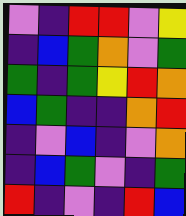[["violet", "indigo", "red", "red", "violet", "yellow"], ["indigo", "blue", "green", "orange", "violet", "green"], ["green", "indigo", "green", "yellow", "red", "orange"], ["blue", "green", "indigo", "indigo", "orange", "red"], ["indigo", "violet", "blue", "indigo", "violet", "orange"], ["indigo", "blue", "green", "violet", "indigo", "green"], ["red", "indigo", "violet", "indigo", "red", "blue"]]